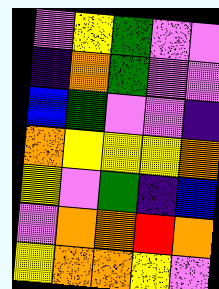[["violet", "yellow", "green", "violet", "violet"], ["indigo", "orange", "green", "violet", "violet"], ["blue", "green", "violet", "violet", "indigo"], ["orange", "yellow", "yellow", "yellow", "orange"], ["yellow", "violet", "green", "indigo", "blue"], ["violet", "orange", "orange", "red", "orange"], ["yellow", "orange", "orange", "yellow", "violet"]]